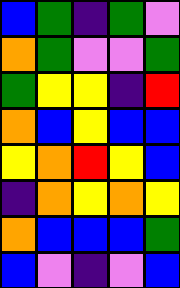[["blue", "green", "indigo", "green", "violet"], ["orange", "green", "violet", "violet", "green"], ["green", "yellow", "yellow", "indigo", "red"], ["orange", "blue", "yellow", "blue", "blue"], ["yellow", "orange", "red", "yellow", "blue"], ["indigo", "orange", "yellow", "orange", "yellow"], ["orange", "blue", "blue", "blue", "green"], ["blue", "violet", "indigo", "violet", "blue"]]